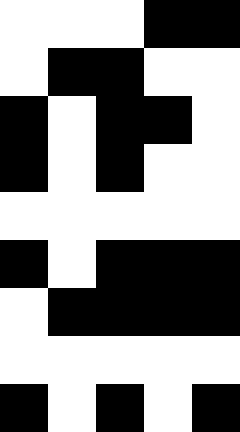[["white", "white", "white", "black", "black"], ["white", "black", "black", "white", "white"], ["black", "white", "black", "black", "white"], ["black", "white", "black", "white", "white"], ["white", "white", "white", "white", "white"], ["black", "white", "black", "black", "black"], ["white", "black", "black", "black", "black"], ["white", "white", "white", "white", "white"], ["black", "white", "black", "white", "black"]]